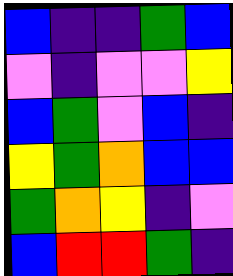[["blue", "indigo", "indigo", "green", "blue"], ["violet", "indigo", "violet", "violet", "yellow"], ["blue", "green", "violet", "blue", "indigo"], ["yellow", "green", "orange", "blue", "blue"], ["green", "orange", "yellow", "indigo", "violet"], ["blue", "red", "red", "green", "indigo"]]